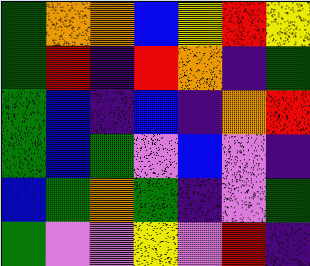[["green", "orange", "orange", "blue", "yellow", "red", "yellow"], ["green", "red", "indigo", "red", "orange", "indigo", "green"], ["green", "blue", "indigo", "blue", "indigo", "orange", "red"], ["green", "blue", "green", "violet", "blue", "violet", "indigo"], ["blue", "green", "orange", "green", "indigo", "violet", "green"], ["green", "violet", "violet", "yellow", "violet", "red", "indigo"]]